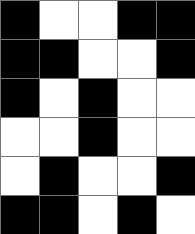[["black", "white", "white", "black", "black"], ["black", "black", "white", "white", "black"], ["black", "white", "black", "white", "white"], ["white", "white", "black", "white", "white"], ["white", "black", "white", "white", "black"], ["black", "black", "white", "black", "white"]]